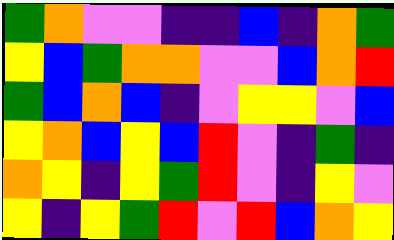[["green", "orange", "violet", "violet", "indigo", "indigo", "blue", "indigo", "orange", "green"], ["yellow", "blue", "green", "orange", "orange", "violet", "violet", "blue", "orange", "red"], ["green", "blue", "orange", "blue", "indigo", "violet", "yellow", "yellow", "violet", "blue"], ["yellow", "orange", "blue", "yellow", "blue", "red", "violet", "indigo", "green", "indigo"], ["orange", "yellow", "indigo", "yellow", "green", "red", "violet", "indigo", "yellow", "violet"], ["yellow", "indigo", "yellow", "green", "red", "violet", "red", "blue", "orange", "yellow"]]